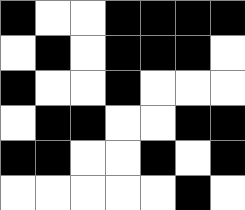[["black", "white", "white", "black", "black", "black", "black"], ["white", "black", "white", "black", "black", "black", "white"], ["black", "white", "white", "black", "white", "white", "white"], ["white", "black", "black", "white", "white", "black", "black"], ["black", "black", "white", "white", "black", "white", "black"], ["white", "white", "white", "white", "white", "black", "white"]]